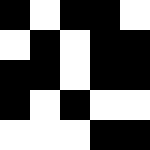[["black", "white", "black", "black", "white"], ["white", "black", "white", "black", "black"], ["black", "black", "white", "black", "black"], ["black", "white", "black", "white", "white"], ["white", "white", "white", "black", "black"]]